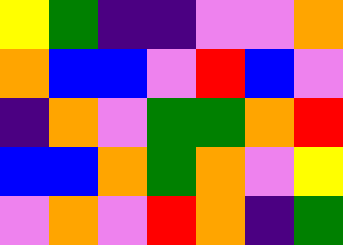[["yellow", "green", "indigo", "indigo", "violet", "violet", "orange"], ["orange", "blue", "blue", "violet", "red", "blue", "violet"], ["indigo", "orange", "violet", "green", "green", "orange", "red"], ["blue", "blue", "orange", "green", "orange", "violet", "yellow"], ["violet", "orange", "violet", "red", "orange", "indigo", "green"]]